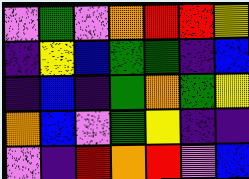[["violet", "green", "violet", "orange", "red", "red", "yellow"], ["indigo", "yellow", "blue", "green", "green", "indigo", "blue"], ["indigo", "blue", "indigo", "green", "orange", "green", "yellow"], ["orange", "blue", "violet", "green", "yellow", "indigo", "indigo"], ["violet", "indigo", "red", "orange", "red", "violet", "blue"]]